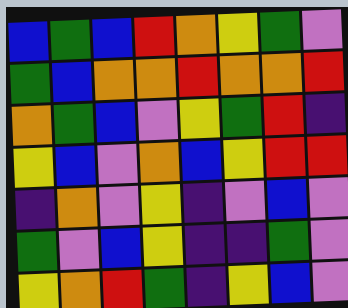[["blue", "green", "blue", "red", "orange", "yellow", "green", "violet"], ["green", "blue", "orange", "orange", "red", "orange", "orange", "red"], ["orange", "green", "blue", "violet", "yellow", "green", "red", "indigo"], ["yellow", "blue", "violet", "orange", "blue", "yellow", "red", "red"], ["indigo", "orange", "violet", "yellow", "indigo", "violet", "blue", "violet"], ["green", "violet", "blue", "yellow", "indigo", "indigo", "green", "violet"], ["yellow", "orange", "red", "green", "indigo", "yellow", "blue", "violet"]]